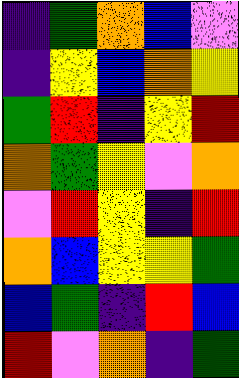[["indigo", "green", "orange", "blue", "violet"], ["indigo", "yellow", "blue", "orange", "yellow"], ["green", "red", "indigo", "yellow", "red"], ["orange", "green", "yellow", "violet", "orange"], ["violet", "red", "yellow", "indigo", "red"], ["orange", "blue", "yellow", "yellow", "green"], ["blue", "green", "indigo", "red", "blue"], ["red", "violet", "orange", "indigo", "green"]]